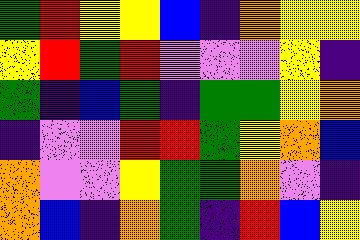[["green", "red", "yellow", "yellow", "blue", "indigo", "orange", "yellow", "yellow"], ["yellow", "red", "green", "red", "violet", "violet", "violet", "yellow", "indigo"], ["green", "indigo", "blue", "green", "indigo", "green", "green", "yellow", "orange"], ["indigo", "violet", "violet", "red", "red", "green", "yellow", "orange", "blue"], ["orange", "violet", "violet", "yellow", "green", "green", "orange", "violet", "indigo"], ["orange", "blue", "indigo", "orange", "green", "indigo", "red", "blue", "yellow"]]